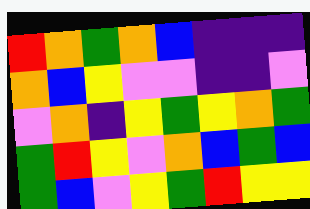[["red", "orange", "green", "orange", "blue", "indigo", "indigo", "indigo"], ["orange", "blue", "yellow", "violet", "violet", "indigo", "indigo", "violet"], ["violet", "orange", "indigo", "yellow", "green", "yellow", "orange", "green"], ["green", "red", "yellow", "violet", "orange", "blue", "green", "blue"], ["green", "blue", "violet", "yellow", "green", "red", "yellow", "yellow"]]